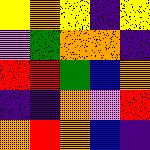[["yellow", "orange", "yellow", "indigo", "yellow"], ["violet", "green", "orange", "orange", "indigo"], ["red", "red", "green", "blue", "orange"], ["indigo", "indigo", "orange", "violet", "red"], ["orange", "red", "orange", "blue", "indigo"]]